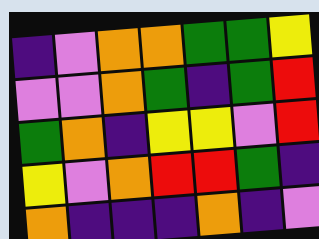[["indigo", "violet", "orange", "orange", "green", "green", "yellow"], ["violet", "violet", "orange", "green", "indigo", "green", "red"], ["green", "orange", "indigo", "yellow", "yellow", "violet", "red"], ["yellow", "violet", "orange", "red", "red", "green", "indigo"], ["orange", "indigo", "indigo", "indigo", "orange", "indigo", "violet"]]